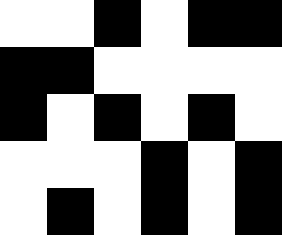[["white", "white", "black", "white", "black", "black"], ["black", "black", "white", "white", "white", "white"], ["black", "white", "black", "white", "black", "white"], ["white", "white", "white", "black", "white", "black"], ["white", "black", "white", "black", "white", "black"]]